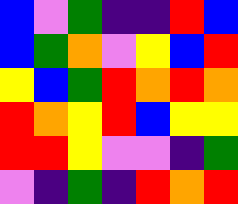[["blue", "violet", "green", "indigo", "indigo", "red", "blue"], ["blue", "green", "orange", "violet", "yellow", "blue", "red"], ["yellow", "blue", "green", "red", "orange", "red", "orange"], ["red", "orange", "yellow", "red", "blue", "yellow", "yellow"], ["red", "red", "yellow", "violet", "violet", "indigo", "green"], ["violet", "indigo", "green", "indigo", "red", "orange", "red"]]